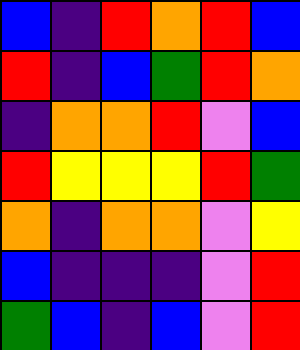[["blue", "indigo", "red", "orange", "red", "blue"], ["red", "indigo", "blue", "green", "red", "orange"], ["indigo", "orange", "orange", "red", "violet", "blue"], ["red", "yellow", "yellow", "yellow", "red", "green"], ["orange", "indigo", "orange", "orange", "violet", "yellow"], ["blue", "indigo", "indigo", "indigo", "violet", "red"], ["green", "blue", "indigo", "blue", "violet", "red"]]